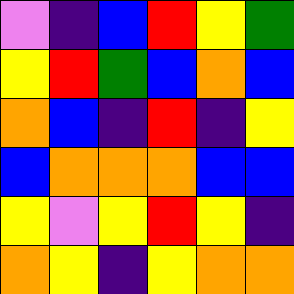[["violet", "indigo", "blue", "red", "yellow", "green"], ["yellow", "red", "green", "blue", "orange", "blue"], ["orange", "blue", "indigo", "red", "indigo", "yellow"], ["blue", "orange", "orange", "orange", "blue", "blue"], ["yellow", "violet", "yellow", "red", "yellow", "indigo"], ["orange", "yellow", "indigo", "yellow", "orange", "orange"]]